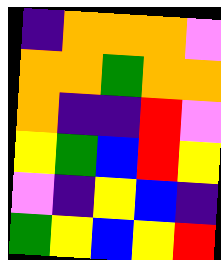[["indigo", "orange", "orange", "orange", "violet"], ["orange", "orange", "green", "orange", "orange"], ["orange", "indigo", "indigo", "red", "violet"], ["yellow", "green", "blue", "red", "yellow"], ["violet", "indigo", "yellow", "blue", "indigo"], ["green", "yellow", "blue", "yellow", "red"]]